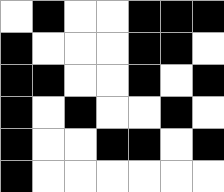[["white", "black", "white", "white", "black", "black", "black"], ["black", "white", "white", "white", "black", "black", "white"], ["black", "black", "white", "white", "black", "white", "black"], ["black", "white", "black", "white", "white", "black", "white"], ["black", "white", "white", "black", "black", "white", "black"], ["black", "white", "white", "white", "white", "white", "white"]]